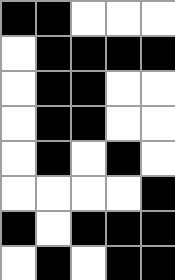[["black", "black", "white", "white", "white"], ["white", "black", "black", "black", "black"], ["white", "black", "black", "white", "white"], ["white", "black", "black", "white", "white"], ["white", "black", "white", "black", "white"], ["white", "white", "white", "white", "black"], ["black", "white", "black", "black", "black"], ["white", "black", "white", "black", "black"]]